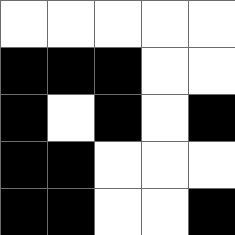[["white", "white", "white", "white", "white"], ["black", "black", "black", "white", "white"], ["black", "white", "black", "white", "black"], ["black", "black", "white", "white", "white"], ["black", "black", "white", "white", "black"]]